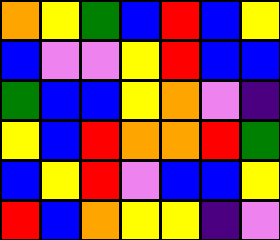[["orange", "yellow", "green", "blue", "red", "blue", "yellow"], ["blue", "violet", "violet", "yellow", "red", "blue", "blue"], ["green", "blue", "blue", "yellow", "orange", "violet", "indigo"], ["yellow", "blue", "red", "orange", "orange", "red", "green"], ["blue", "yellow", "red", "violet", "blue", "blue", "yellow"], ["red", "blue", "orange", "yellow", "yellow", "indigo", "violet"]]